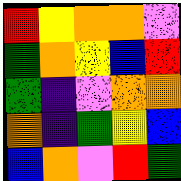[["red", "yellow", "orange", "orange", "violet"], ["green", "orange", "yellow", "blue", "red"], ["green", "indigo", "violet", "orange", "orange"], ["orange", "indigo", "green", "yellow", "blue"], ["blue", "orange", "violet", "red", "green"]]